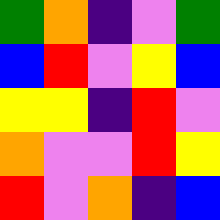[["green", "orange", "indigo", "violet", "green"], ["blue", "red", "violet", "yellow", "blue"], ["yellow", "yellow", "indigo", "red", "violet"], ["orange", "violet", "violet", "red", "yellow"], ["red", "violet", "orange", "indigo", "blue"]]